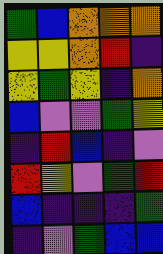[["green", "blue", "orange", "orange", "orange"], ["yellow", "yellow", "orange", "red", "indigo"], ["yellow", "green", "yellow", "indigo", "orange"], ["blue", "violet", "violet", "green", "yellow"], ["indigo", "red", "blue", "indigo", "violet"], ["red", "yellow", "violet", "green", "red"], ["blue", "indigo", "indigo", "indigo", "green"], ["indigo", "violet", "green", "blue", "blue"]]